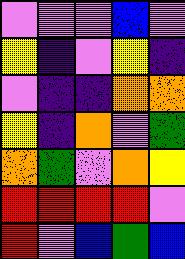[["violet", "violet", "violet", "blue", "violet"], ["yellow", "indigo", "violet", "yellow", "indigo"], ["violet", "indigo", "indigo", "orange", "orange"], ["yellow", "indigo", "orange", "violet", "green"], ["orange", "green", "violet", "orange", "yellow"], ["red", "red", "red", "red", "violet"], ["red", "violet", "blue", "green", "blue"]]